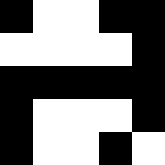[["black", "white", "white", "black", "black"], ["white", "white", "white", "white", "black"], ["black", "black", "black", "black", "black"], ["black", "white", "white", "white", "black"], ["black", "white", "white", "black", "white"]]